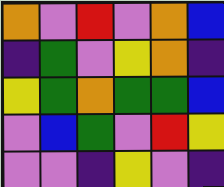[["orange", "violet", "red", "violet", "orange", "blue"], ["indigo", "green", "violet", "yellow", "orange", "indigo"], ["yellow", "green", "orange", "green", "green", "blue"], ["violet", "blue", "green", "violet", "red", "yellow"], ["violet", "violet", "indigo", "yellow", "violet", "indigo"]]